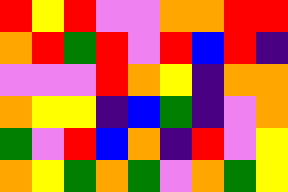[["red", "yellow", "red", "violet", "violet", "orange", "orange", "red", "red"], ["orange", "red", "green", "red", "violet", "red", "blue", "red", "indigo"], ["violet", "violet", "violet", "red", "orange", "yellow", "indigo", "orange", "orange"], ["orange", "yellow", "yellow", "indigo", "blue", "green", "indigo", "violet", "orange"], ["green", "violet", "red", "blue", "orange", "indigo", "red", "violet", "yellow"], ["orange", "yellow", "green", "orange", "green", "violet", "orange", "green", "yellow"]]